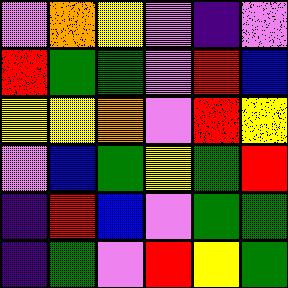[["violet", "orange", "yellow", "violet", "indigo", "violet"], ["red", "green", "green", "violet", "red", "blue"], ["yellow", "yellow", "orange", "violet", "red", "yellow"], ["violet", "blue", "green", "yellow", "green", "red"], ["indigo", "red", "blue", "violet", "green", "green"], ["indigo", "green", "violet", "red", "yellow", "green"]]